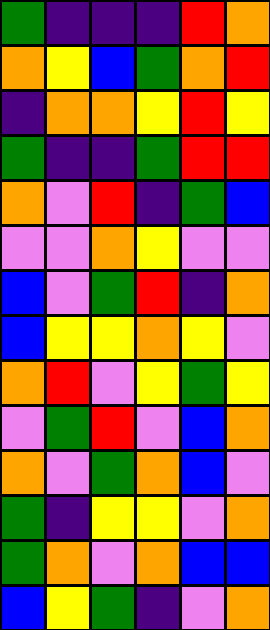[["green", "indigo", "indigo", "indigo", "red", "orange"], ["orange", "yellow", "blue", "green", "orange", "red"], ["indigo", "orange", "orange", "yellow", "red", "yellow"], ["green", "indigo", "indigo", "green", "red", "red"], ["orange", "violet", "red", "indigo", "green", "blue"], ["violet", "violet", "orange", "yellow", "violet", "violet"], ["blue", "violet", "green", "red", "indigo", "orange"], ["blue", "yellow", "yellow", "orange", "yellow", "violet"], ["orange", "red", "violet", "yellow", "green", "yellow"], ["violet", "green", "red", "violet", "blue", "orange"], ["orange", "violet", "green", "orange", "blue", "violet"], ["green", "indigo", "yellow", "yellow", "violet", "orange"], ["green", "orange", "violet", "orange", "blue", "blue"], ["blue", "yellow", "green", "indigo", "violet", "orange"]]